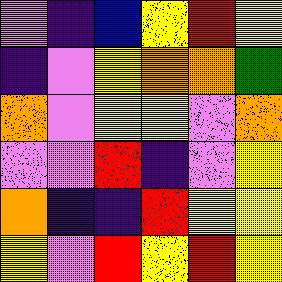[["violet", "indigo", "blue", "yellow", "red", "yellow"], ["indigo", "violet", "yellow", "orange", "orange", "green"], ["orange", "violet", "yellow", "yellow", "violet", "orange"], ["violet", "violet", "red", "indigo", "violet", "yellow"], ["orange", "indigo", "indigo", "red", "yellow", "yellow"], ["yellow", "violet", "red", "yellow", "red", "yellow"]]